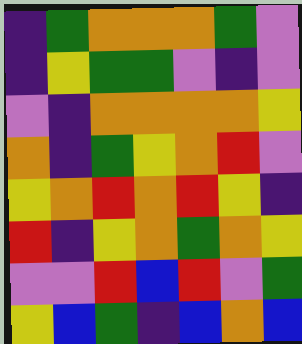[["indigo", "green", "orange", "orange", "orange", "green", "violet"], ["indigo", "yellow", "green", "green", "violet", "indigo", "violet"], ["violet", "indigo", "orange", "orange", "orange", "orange", "yellow"], ["orange", "indigo", "green", "yellow", "orange", "red", "violet"], ["yellow", "orange", "red", "orange", "red", "yellow", "indigo"], ["red", "indigo", "yellow", "orange", "green", "orange", "yellow"], ["violet", "violet", "red", "blue", "red", "violet", "green"], ["yellow", "blue", "green", "indigo", "blue", "orange", "blue"]]